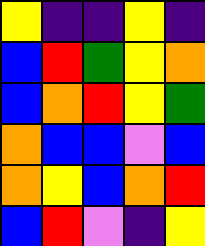[["yellow", "indigo", "indigo", "yellow", "indigo"], ["blue", "red", "green", "yellow", "orange"], ["blue", "orange", "red", "yellow", "green"], ["orange", "blue", "blue", "violet", "blue"], ["orange", "yellow", "blue", "orange", "red"], ["blue", "red", "violet", "indigo", "yellow"]]